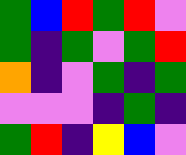[["green", "blue", "red", "green", "red", "violet"], ["green", "indigo", "green", "violet", "green", "red"], ["orange", "indigo", "violet", "green", "indigo", "green"], ["violet", "violet", "violet", "indigo", "green", "indigo"], ["green", "red", "indigo", "yellow", "blue", "violet"]]